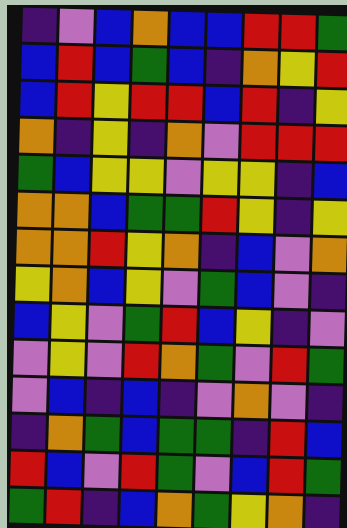[["indigo", "violet", "blue", "orange", "blue", "blue", "red", "red", "green"], ["blue", "red", "blue", "green", "blue", "indigo", "orange", "yellow", "red"], ["blue", "red", "yellow", "red", "red", "blue", "red", "indigo", "yellow"], ["orange", "indigo", "yellow", "indigo", "orange", "violet", "red", "red", "red"], ["green", "blue", "yellow", "yellow", "violet", "yellow", "yellow", "indigo", "blue"], ["orange", "orange", "blue", "green", "green", "red", "yellow", "indigo", "yellow"], ["orange", "orange", "red", "yellow", "orange", "indigo", "blue", "violet", "orange"], ["yellow", "orange", "blue", "yellow", "violet", "green", "blue", "violet", "indigo"], ["blue", "yellow", "violet", "green", "red", "blue", "yellow", "indigo", "violet"], ["violet", "yellow", "violet", "red", "orange", "green", "violet", "red", "green"], ["violet", "blue", "indigo", "blue", "indigo", "violet", "orange", "violet", "indigo"], ["indigo", "orange", "green", "blue", "green", "green", "indigo", "red", "blue"], ["red", "blue", "violet", "red", "green", "violet", "blue", "red", "green"], ["green", "red", "indigo", "blue", "orange", "green", "yellow", "orange", "indigo"]]